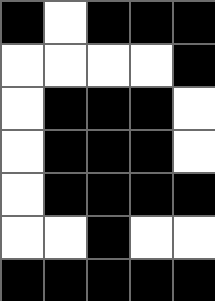[["black", "white", "black", "black", "black"], ["white", "white", "white", "white", "black"], ["white", "black", "black", "black", "white"], ["white", "black", "black", "black", "white"], ["white", "black", "black", "black", "black"], ["white", "white", "black", "white", "white"], ["black", "black", "black", "black", "black"]]